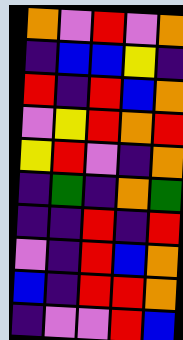[["orange", "violet", "red", "violet", "orange"], ["indigo", "blue", "blue", "yellow", "indigo"], ["red", "indigo", "red", "blue", "orange"], ["violet", "yellow", "red", "orange", "red"], ["yellow", "red", "violet", "indigo", "orange"], ["indigo", "green", "indigo", "orange", "green"], ["indigo", "indigo", "red", "indigo", "red"], ["violet", "indigo", "red", "blue", "orange"], ["blue", "indigo", "red", "red", "orange"], ["indigo", "violet", "violet", "red", "blue"]]